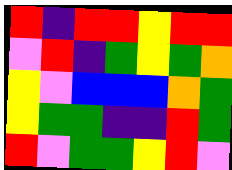[["red", "indigo", "red", "red", "yellow", "red", "red"], ["violet", "red", "indigo", "green", "yellow", "green", "orange"], ["yellow", "violet", "blue", "blue", "blue", "orange", "green"], ["yellow", "green", "green", "indigo", "indigo", "red", "green"], ["red", "violet", "green", "green", "yellow", "red", "violet"]]